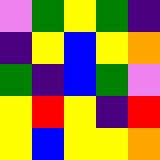[["violet", "green", "yellow", "green", "indigo"], ["indigo", "yellow", "blue", "yellow", "orange"], ["green", "indigo", "blue", "green", "violet"], ["yellow", "red", "yellow", "indigo", "red"], ["yellow", "blue", "yellow", "yellow", "orange"]]